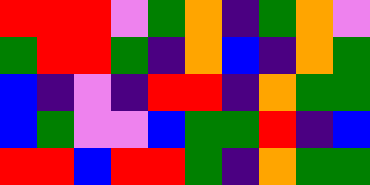[["red", "red", "red", "violet", "green", "orange", "indigo", "green", "orange", "violet"], ["green", "red", "red", "green", "indigo", "orange", "blue", "indigo", "orange", "green"], ["blue", "indigo", "violet", "indigo", "red", "red", "indigo", "orange", "green", "green"], ["blue", "green", "violet", "violet", "blue", "green", "green", "red", "indigo", "blue"], ["red", "red", "blue", "red", "red", "green", "indigo", "orange", "green", "green"]]